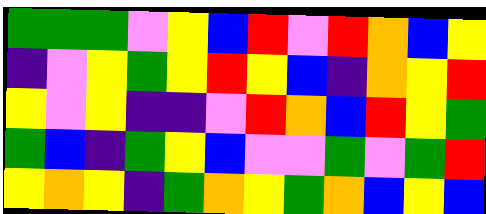[["green", "green", "green", "violet", "yellow", "blue", "red", "violet", "red", "orange", "blue", "yellow"], ["indigo", "violet", "yellow", "green", "yellow", "red", "yellow", "blue", "indigo", "orange", "yellow", "red"], ["yellow", "violet", "yellow", "indigo", "indigo", "violet", "red", "orange", "blue", "red", "yellow", "green"], ["green", "blue", "indigo", "green", "yellow", "blue", "violet", "violet", "green", "violet", "green", "red"], ["yellow", "orange", "yellow", "indigo", "green", "orange", "yellow", "green", "orange", "blue", "yellow", "blue"]]